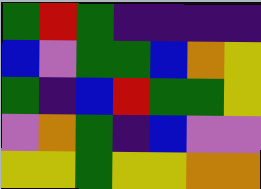[["green", "red", "green", "indigo", "indigo", "indigo", "indigo"], ["blue", "violet", "green", "green", "blue", "orange", "yellow"], ["green", "indigo", "blue", "red", "green", "green", "yellow"], ["violet", "orange", "green", "indigo", "blue", "violet", "violet"], ["yellow", "yellow", "green", "yellow", "yellow", "orange", "orange"]]